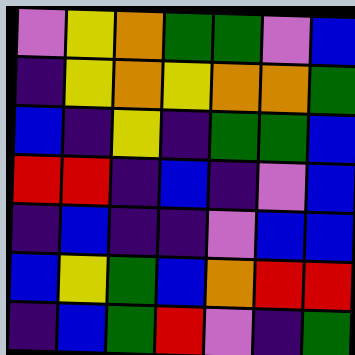[["violet", "yellow", "orange", "green", "green", "violet", "blue"], ["indigo", "yellow", "orange", "yellow", "orange", "orange", "green"], ["blue", "indigo", "yellow", "indigo", "green", "green", "blue"], ["red", "red", "indigo", "blue", "indigo", "violet", "blue"], ["indigo", "blue", "indigo", "indigo", "violet", "blue", "blue"], ["blue", "yellow", "green", "blue", "orange", "red", "red"], ["indigo", "blue", "green", "red", "violet", "indigo", "green"]]